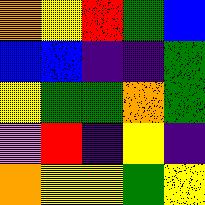[["orange", "yellow", "red", "green", "blue"], ["blue", "blue", "indigo", "indigo", "green"], ["yellow", "green", "green", "orange", "green"], ["violet", "red", "indigo", "yellow", "indigo"], ["orange", "yellow", "yellow", "green", "yellow"]]